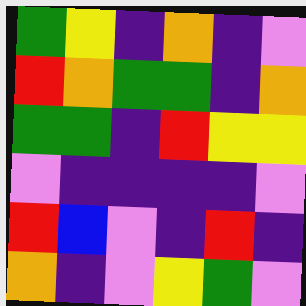[["green", "yellow", "indigo", "orange", "indigo", "violet"], ["red", "orange", "green", "green", "indigo", "orange"], ["green", "green", "indigo", "red", "yellow", "yellow"], ["violet", "indigo", "indigo", "indigo", "indigo", "violet"], ["red", "blue", "violet", "indigo", "red", "indigo"], ["orange", "indigo", "violet", "yellow", "green", "violet"]]